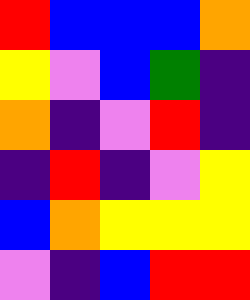[["red", "blue", "blue", "blue", "orange"], ["yellow", "violet", "blue", "green", "indigo"], ["orange", "indigo", "violet", "red", "indigo"], ["indigo", "red", "indigo", "violet", "yellow"], ["blue", "orange", "yellow", "yellow", "yellow"], ["violet", "indigo", "blue", "red", "red"]]